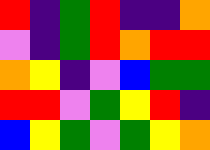[["red", "indigo", "green", "red", "indigo", "indigo", "orange"], ["violet", "indigo", "green", "red", "orange", "red", "red"], ["orange", "yellow", "indigo", "violet", "blue", "green", "green"], ["red", "red", "violet", "green", "yellow", "red", "indigo"], ["blue", "yellow", "green", "violet", "green", "yellow", "orange"]]